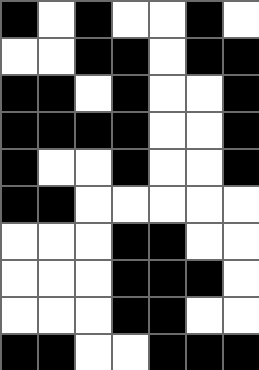[["black", "white", "black", "white", "white", "black", "white"], ["white", "white", "black", "black", "white", "black", "black"], ["black", "black", "white", "black", "white", "white", "black"], ["black", "black", "black", "black", "white", "white", "black"], ["black", "white", "white", "black", "white", "white", "black"], ["black", "black", "white", "white", "white", "white", "white"], ["white", "white", "white", "black", "black", "white", "white"], ["white", "white", "white", "black", "black", "black", "white"], ["white", "white", "white", "black", "black", "white", "white"], ["black", "black", "white", "white", "black", "black", "black"]]